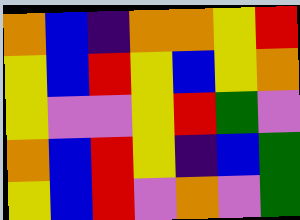[["orange", "blue", "indigo", "orange", "orange", "yellow", "red"], ["yellow", "blue", "red", "yellow", "blue", "yellow", "orange"], ["yellow", "violet", "violet", "yellow", "red", "green", "violet"], ["orange", "blue", "red", "yellow", "indigo", "blue", "green"], ["yellow", "blue", "red", "violet", "orange", "violet", "green"]]